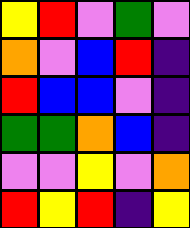[["yellow", "red", "violet", "green", "violet"], ["orange", "violet", "blue", "red", "indigo"], ["red", "blue", "blue", "violet", "indigo"], ["green", "green", "orange", "blue", "indigo"], ["violet", "violet", "yellow", "violet", "orange"], ["red", "yellow", "red", "indigo", "yellow"]]